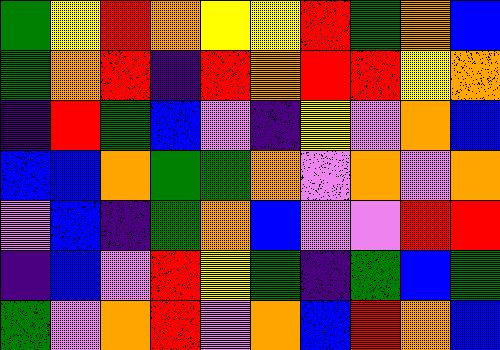[["green", "yellow", "red", "orange", "yellow", "yellow", "red", "green", "orange", "blue"], ["green", "orange", "red", "indigo", "red", "orange", "red", "red", "yellow", "orange"], ["indigo", "red", "green", "blue", "violet", "indigo", "yellow", "violet", "orange", "blue"], ["blue", "blue", "orange", "green", "green", "orange", "violet", "orange", "violet", "orange"], ["violet", "blue", "indigo", "green", "orange", "blue", "violet", "violet", "red", "red"], ["indigo", "blue", "violet", "red", "yellow", "green", "indigo", "green", "blue", "green"], ["green", "violet", "orange", "red", "violet", "orange", "blue", "red", "orange", "blue"]]